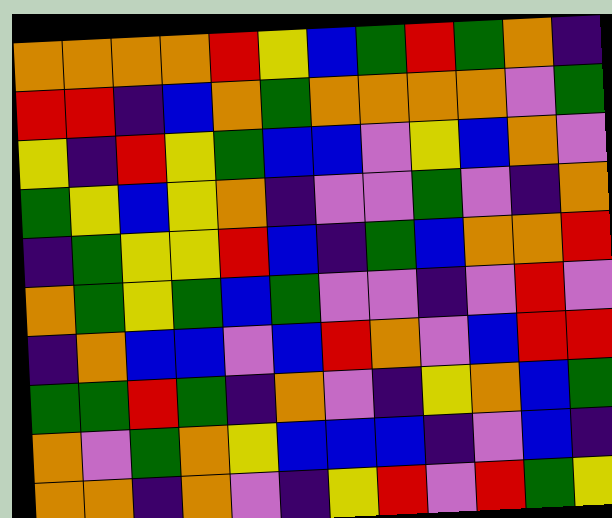[["orange", "orange", "orange", "orange", "red", "yellow", "blue", "green", "red", "green", "orange", "indigo"], ["red", "red", "indigo", "blue", "orange", "green", "orange", "orange", "orange", "orange", "violet", "green"], ["yellow", "indigo", "red", "yellow", "green", "blue", "blue", "violet", "yellow", "blue", "orange", "violet"], ["green", "yellow", "blue", "yellow", "orange", "indigo", "violet", "violet", "green", "violet", "indigo", "orange"], ["indigo", "green", "yellow", "yellow", "red", "blue", "indigo", "green", "blue", "orange", "orange", "red"], ["orange", "green", "yellow", "green", "blue", "green", "violet", "violet", "indigo", "violet", "red", "violet"], ["indigo", "orange", "blue", "blue", "violet", "blue", "red", "orange", "violet", "blue", "red", "red"], ["green", "green", "red", "green", "indigo", "orange", "violet", "indigo", "yellow", "orange", "blue", "green"], ["orange", "violet", "green", "orange", "yellow", "blue", "blue", "blue", "indigo", "violet", "blue", "indigo"], ["orange", "orange", "indigo", "orange", "violet", "indigo", "yellow", "red", "violet", "red", "green", "yellow"]]